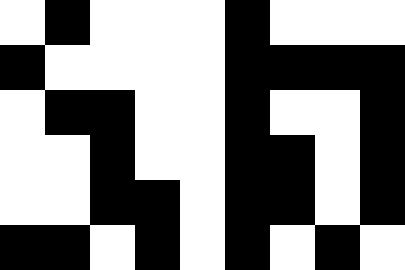[["white", "black", "white", "white", "white", "black", "white", "white", "white"], ["black", "white", "white", "white", "white", "black", "black", "black", "black"], ["white", "black", "black", "white", "white", "black", "white", "white", "black"], ["white", "white", "black", "white", "white", "black", "black", "white", "black"], ["white", "white", "black", "black", "white", "black", "black", "white", "black"], ["black", "black", "white", "black", "white", "black", "white", "black", "white"]]